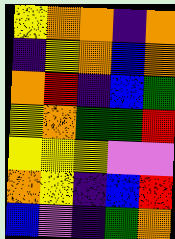[["yellow", "orange", "orange", "indigo", "orange"], ["indigo", "yellow", "orange", "blue", "orange"], ["orange", "red", "indigo", "blue", "green"], ["yellow", "orange", "green", "green", "red"], ["yellow", "yellow", "yellow", "violet", "violet"], ["orange", "yellow", "indigo", "blue", "red"], ["blue", "violet", "indigo", "green", "orange"]]